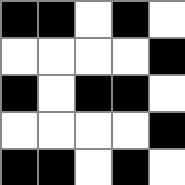[["black", "black", "white", "black", "white"], ["white", "white", "white", "white", "black"], ["black", "white", "black", "black", "white"], ["white", "white", "white", "white", "black"], ["black", "black", "white", "black", "white"]]